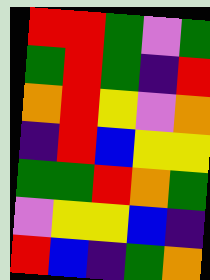[["red", "red", "green", "violet", "green"], ["green", "red", "green", "indigo", "red"], ["orange", "red", "yellow", "violet", "orange"], ["indigo", "red", "blue", "yellow", "yellow"], ["green", "green", "red", "orange", "green"], ["violet", "yellow", "yellow", "blue", "indigo"], ["red", "blue", "indigo", "green", "orange"]]